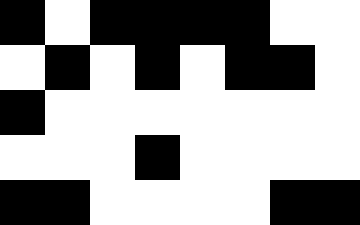[["black", "white", "black", "black", "black", "black", "white", "white"], ["white", "black", "white", "black", "white", "black", "black", "white"], ["black", "white", "white", "white", "white", "white", "white", "white"], ["white", "white", "white", "black", "white", "white", "white", "white"], ["black", "black", "white", "white", "white", "white", "black", "black"]]